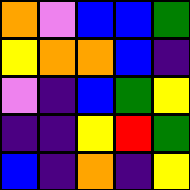[["orange", "violet", "blue", "blue", "green"], ["yellow", "orange", "orange", "blue", "indigo"], ["violet", "indigo", "blue", "green", "yellow"], ["indigo", "indigo", "yellow", "red", "green"], ["blue", "indigo", "orange", "indigo", "yellow"]]